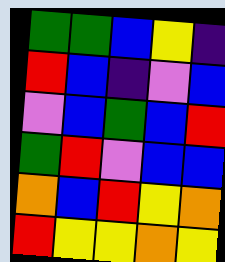[["green", "green", "blue", "yellow", "indigo"], ["red", "blue", "indigo", "violet", "blue"], ["violet", "blue", "green", "blue", "red"], ["green", "red", "violet", "blue", "blue"], ["orange", "blue", "red", "yellow", "orange"], ["red", "yellow", "yellow", "orange", "yellow"]]